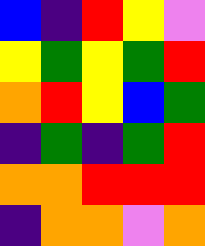[["blue", "indigo", "red", "yellow", "violet"], ["yellow", "green", "yellow", "green", "red"], ["orange", "red", "yellow", "blue", "green"], ["indigo", "green", "indigo", "green", "red"], ["orange", "orange", "red", "red", "red"], ["indigo", "orange", "orange", "violet", "orange"]]